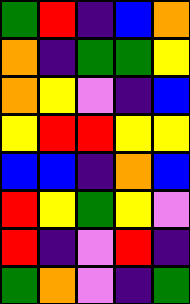[["green", "red", "indigo", "blue", "orange"], ["orange", "indigo", "green", "green", "yellow"], ["orange", "yellow", "violet", "indigo", "blue"], ["yellow", "red", "red", "yellow", "yellow"], ["blue", "blue", "indigo", "orange", "blue"], ["red", "yellow", "green", "yellow", "violet"], ["red", "indigo", "violet", "red", "indigo"], ["green", "orange", "violet", "indigo", "green"]]